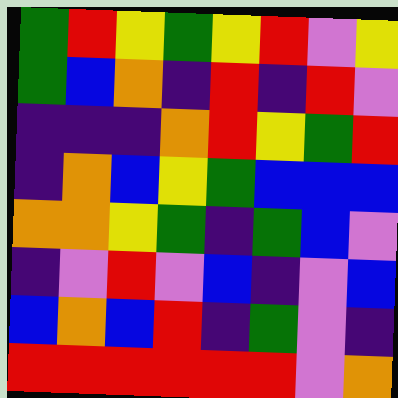[["green", "red", "yellow", "green", "yellow", "red", "violet", "yellow"], ["green", "blue", "orange", "indigo", "red", "indigo", "red", "violet"], ["indigo", "indigo", "indigo", "orange", "red", "yellow", "green", "red"], ["indigo", "orange", "blue", "yellow", "green", "blue", "blue", "blue"], ["orange", "orange", "yellow", "green", "indigo", "green", "blue", "violet"], ["indigo", "violet", "red", "violet", "blue", "indigo", "violet", "blue"], ["blue", "orange", "blue", "red", "indigo", "green", "violet", "indigo"], ["red", "red", "red", "red", "red", "red", "violet", "orange"]]